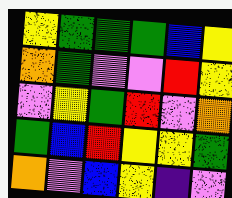[["yellow", "green", "green", "green", "blue", "yellow"], ["orange", "green", "violet", "violet", "red", "yellow"], ["violet", "yellow", "green", "red", "violet", "orange"], ["green", "blue", "red", "yellow", "yellow", "green"], ["orange", "violet", "blue", "yellow", "indigo", "violet"]]